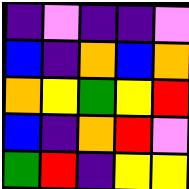[["indigo", "violet", "indigo", "indigo", "violet"], ["blue", "indigo", "orange", "blue", "orange"], ["orange", "yellow", "green", "yellow", "red"], ["blue", "indigo", "orange", "red", "violet"], ["green", "red", "indigo", "yellow", "yellow"]]